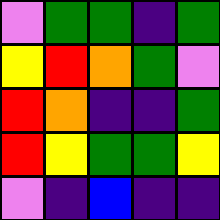[["violet", "green", "green", "indigo", "green"], ["yellow", "red", "orange", "green", "violet"], ["red", "orange", "indigo", "indigo", "green"], ["red", "yellow", "green", "green", "yellow"], ["violet", "indigo", "blue", "indigo", "indigo"]]